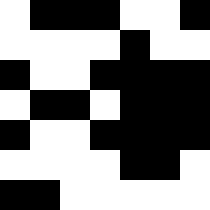[["white", "black", "black", "black", "white", "white", "black"], ["white", "white", "white", "white", "black", "white", "white"], ["black", "white", "white", "black", "black", "black", "black"], ["white", "black", "black", "white", "black", "black", "black"], ["black", "white", "white", "black", "black", "black", "black"], ["white", "white", "white", "white", "black", "black", "white"], ["black", "black", "white", "white", "white", "white", "white"]]